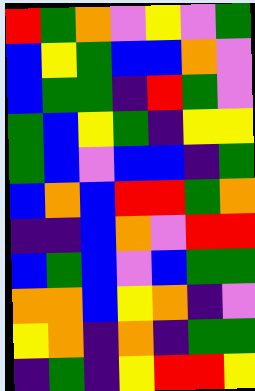[["red", "green", "orange", "violet", "yellow", "violet", "green"], ["blue", "yellow", "green", "blue", "blue", "orange", "violet"], ["blue", "green", "green", "indigo", "red", "green", "violet"], ["green", "blue", "yellow", "green", "indigo", "yellow", "yellow"], ["green", "blue", "violet", "blue", "blue", "indigo", "green"], ["blue", "orange", "blue", "red", "red", "green", "orange"], ["indigo", "indigo", "blue", "orange", "violet", "red", "red"], ["blue", "green", "blue", "violet", "blue", "green", "green"], ["orange", "orange", "blue", "yellow", "orange", "indigo", "violet"], ["yellow", "orange", "indigo", "orange", "indigo", "green", "green"], ["indigo", "green", "indigo", "yellow", "red", "red", "yellow"]]